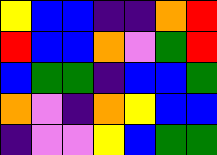[["yellow", "blue", "blue", "indigo", "indigo", "orange", "red"], ["red", "blue", "blue", "orange", "violet", "green", "red"], ["blue", "green", "green", "indigo", "blue", "blue", "green"], ["orange", "violet", "indigo", "orange", "yellow", "blue", "blue"], ["indigo", "violet", "violet", "yellow", "blue", "green", "green"]]